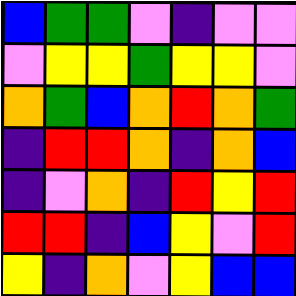[["blue", "green", "green", "violet", "indigo", "violet", "violet"], ["violet", "yellow", "yellow", "green", "yellow", "yellow", "violet"], ["orange", "green", "blue", "orange", "red", "orange", "green"], ["indigo", "red", "red", "orange", "indigo", "orange", "blue"], ["indigo", "violet", "orange", "indigo", "red", "yellow", "red"], ["red", "red", "indigo", "blue", "yellow", "violet", "red"], ["yellow", "indigo", "orange", "violet", "yellow", "blue", "blue"]]